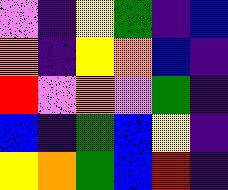[["violet", "indigo", "yellow", "green", "indigo", "blue"], ["orange", "indigo", "yellow", "orange", "blue", "indigo"], ["red", "violet", "orange", "violet", "green", "indigo"], ["blue", "indigo", "green", "blue", "yellow", "indigo"], ["yellow", "orange", "green", "blue", "red", "indigo"]]